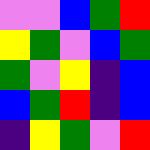[["violet", "violet", "blue", "green", "red"], ["yellow", "green", "violet", "blue", "green"], ["green", "violet", "yellow", "indigo", "blue"], ["blue", "green", "red", "indigo", "blue"], ["indigo", "yellow", "green", "violet", "red"]]